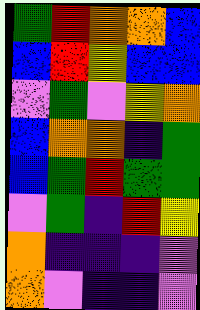[["green", "red", "orange", "orange", "blue"], ["blue", "red", "yellow", "blue", "blue"], ["violet", "green", "violet", "yellow", "orange"], ["blue", "orange", "orange", "indigo", "green"], ["blue", "green", "red", "green", "green"], ["violet", "green", "indigo", "red", "yellow"], ["orange", "indigo", "indigo", "indigo", "violet"], ["orange", "violet", "indigo", "indigo", "violet"]]